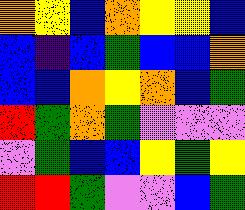[["orange", "yellow", "blue", "orange", "yellow", "yellow", "blue"], ["blue", "indigo", "blue", "green", "blue", "blue", "orange"], ["blue", "blue", "orange", "yellow", "orange", "blue", "green"], ["red", "green", "orange", "green", "violet", "violet", "violet"], ["violet", "green", "blue", "blue", "yellow", "green", "yellow"], ["red", "red", "green", "violet", "violet", "blue", "green"]]